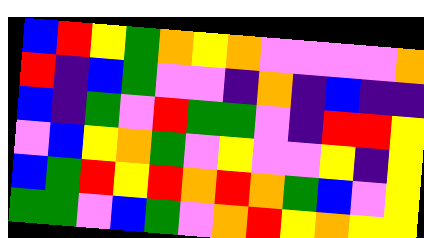[["blue", "red", "yellow", "green", "orange", "yellow", "orange", "violet", "violet", "violet", "violet", "orange"], ["red", "indigo", "blue", "green", "violet", "violet", "indigo", "orange", "indigo", "blue", "indigo", "indigo"], ["blue", "indigo", "green", "violet", "red", "green", "green", "violet", "indigo", "red", "red", "yellow"], ["violet", "blue", "yellow", "orange", "green", "violet", "yellow", "violet", "violet", "yellow", "indigo", "yellow"], ["blue", "green", "red", "yellow", "red", "orange", "red", "orange", "green", "blue", "violet", "yellow"], ["green", "green", "violet", "blue", "green", "violet", "orange", "red", "yellow", "orange", "yellow", "yellow"]]